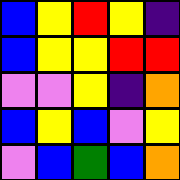[["blue", "yellow", "red", "yellow", "indigo"], ["blue", "yellow", "yellow", "red", "red"], ["violet", "violet", "yellow", "indigo", "orange"], ["blue", "yellow", "blue", "violet", "yellow"], ["violet", "blue", "green", "blue", "orange"]]